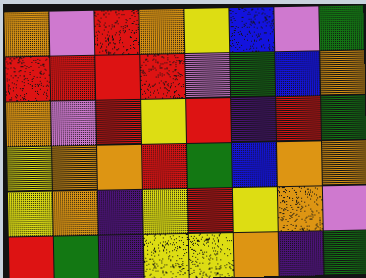[["orange", "violet", "red", "orange", "yellow", "blue", "violet", "green"], ["red", "red", "red", "red", "violet", "green", "blue", "orange"], ["orange", "violet", "red", "yellow", "red", "indigo", "red", "green"], ["yellow", "orange", "orange", "red", "green", "blue", "orange", "orange"], ["yellow", "orange", "indigo", "yellow", "red", "yellow", "orange", "violet"], ["red", "green", "indigo", "yellow", "yellow", "orange", "indigo", "green"]]